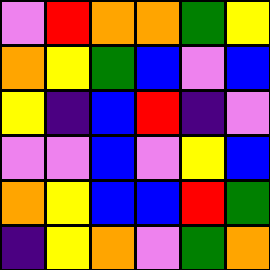[["violet", "red", "orange", "orange", "green", "yellow"], ["orange", "yellow", "green", "blue", "violet", "blue"], ["yellow", "indigo", "blue", "red", "indigo", "violet"], ["violet", "violet", "blue", "violet", "yellow", "blue"], ["orange", "yellow", "blue", "blue", "red", "green"], ["indigo", "yellow", "orange", "violet", "green", "orange"]]